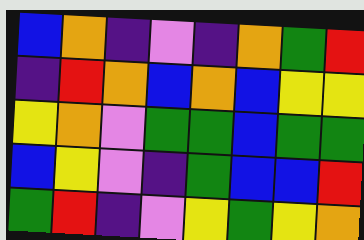[["blue", "orange", "indigo", "violet", "indigo", "orange", "green", "red"], ["indigo", "red", "orange", "blue", "orange", "blue", "yellow", "yellow"], ["yellow", "orange", "violet", "green", "green", "blue", "green", "green"], ["blue", "yellow", "violet", "indigo", "green", "blue", "blue", "red"], ["green", "red", "indigo", "violet", "yellow", "green", "yellow", "orange"]]